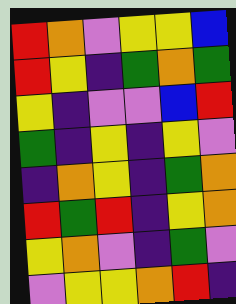[["red", "orange", "violet", "yellow", "yellow", "blue"], ["red", "yellow", "indigo", "green", "orange", "green"], ["yellow", "indigo", "violet", "violet", "blue", "red"], ["green", "indigo", "yellow", "indigo", "yellow", "violet"], ["indigo", "orange", "yellow", "indigo", "green", "orange"], ["red", "green", "red", "indigo", "yellow", "orange"], ["yellow", "orange", "violet", "indigo", "green", "violet"], ["violet", "yellow", "yellow", "orange", "red", "indigo"]]